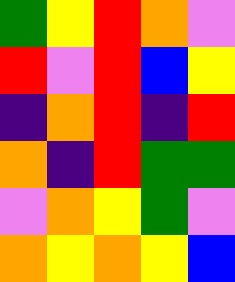[["green", "yellow", "red", "orange", "violet"], ["red", "violet", "red", "blue", "yellow"], ["indigo", "orange", "red", "indigo", "red"], ["orange", "indigo", "red", "green", "green"], ["violet", "orange", "yellow", "green", "violet"], ["orange", "yellow", "orange", "yellow", "blue"]]